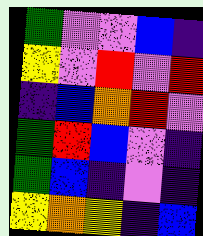[["green", "violet", "violet", "blue", "indigo"], ["yellow", "violet", "red", "violet", "red"], ["indigo", "blue", "orange", "red", "violet"], ["green", "red", "blue", "violet", "indigo"], ["green", "blue", "indigo", "violet", "indigo"], ["yellow", "orange", "yellow", "indigo", "blue"]]